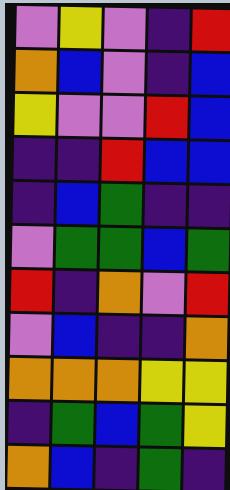[["violet", "yellow", "violet", "indigo", "red"], ["orange", "blue", "violet", "indigo", "blue"], ["yellow", "violet", "violet", "red", "blue"], ["indigo", "indigo", "red", "blue", "blue"], ["indigo", "blue", "green", "indigo", "indigo"], ["violet", "green", "green", "blue", "green"], ["red", "indigo", "orange", "violet", "red"], ["violet", "blue", "indigo", "indigo", "orange"], ["orange", "orange", "orange", "yellow", "yellow"], ["indigo", "green", "blue", "green", "yellow"], ["orange", "blue", "indigo", "green", "indigo"]]